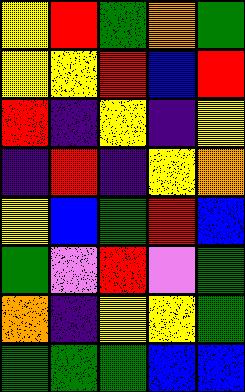[["yellow", "red", "green", "orange", "green"], ["yellow", "yellow", "red", "blue", "red"], ["red", "indigo", "yellow", "indigo", "yellow"], ["indigo", "red", "indigo", "yellow", "orange"], ["yellow", "blue", "green", "red", "blue"], ["green", "violet", "red", "violet", "green"], ["orange", "indigo", "yellow", "yellow", "green"], ["green", "green", "green", "blue", "blue"]]